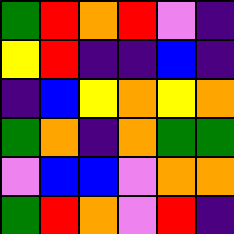[["green", "red", "orange", "red", "violet", "indigo"], ["yellow", "red", "indigo", "indigo", "blue", "indigo"], ["indigo", "blue", "yellow", "orange", "yellow", "orange"], ["green", "orange", "indigo", "orange", "green", "green"], ["violet", "blue", "blue", "violet", "orange", "orange"], ["green", "red", "orange", "violet", "red", "indigo"]]